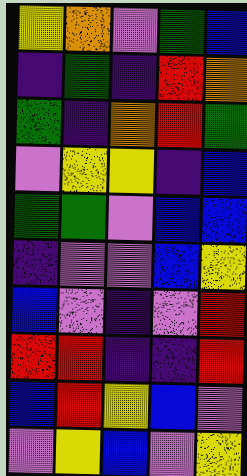[["yellow", "orange", "violet", "green", "blue"], ["indigo", "green", "indigo", "red", "orange"], ["green", "indigo", "orange", "red", "green"], ["violet", "yellow", "yellow", "indigo", "blue"], ["green", "green", "violet", "blue", "blue"], ["indigo", "violet", "violet", "blue", "yellow"], ["blue", "violet", "indigo", "violet", "red"], ["red", "red", "indigo", "indigo", "red"], ["blue", "red", "yellow", "blue", "violet"], ["violet", "yellow", "blue", "violet", "yellow"]]